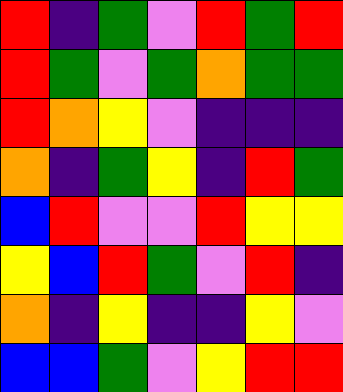[["red", "indigo", "green", "violet", "red", "green", "red"], ["red", "green", "violet", "green", "orange", "green", "green"], ["red", "orange", "yellow", "violet", "indigo", "indigo", "indigo"], ["orange", "indigo", "green", "yellow", "indigo", "red", "green"], ["blue", "red", "violet", "violet", "red", "yellow", "yellow"], ["yellow", "blue", "red", "green", "violet", "red", "indigo"], ["orange", "indigo", "yellow", "indigo", "indigo", "yellow", "violet"], ["blue", "blue", "green", "violet", "yellow", "red", "red"]]